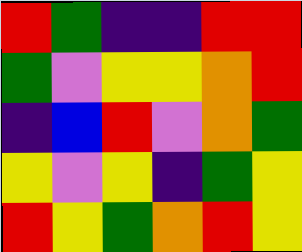[["red", "green", "indigo", "indigo", "red", "red"], ["green", "violet", "yellow", "yellow", "orange", "red"], ["indigo", "blue", "red", "violet", "orange", "green"], ["yellow", "violet", "yellow", "indigo", "green", "yellow"], ["red", "yellow", "green", "orange", "red", "yellow"]]